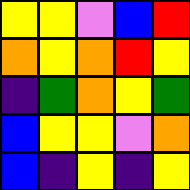[["yellow", "yellow", "violet", "blue", "red"], ["orange", "yellow", "orange", "red", "yellow"], ["indigo", "green", "orange", "yellow", "green"], ["blue", "yellow", "yellow", "violet", "orange"], ["blue", "indigo", "yellow", "indigo", "yellow"]]